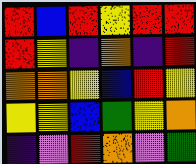[["red", "blue", "red", "yellow", "red", "red"], ["red", "yellow", "indigo", "orange", "indigo", "red"], ["orange", "orange", "yellow", "blue", "red", "yellow"], ["yellow", "yellow", "blue", "green", "yellow", "orange"], ["indigo", "violet", "red", "orange", "violet", "green"]]